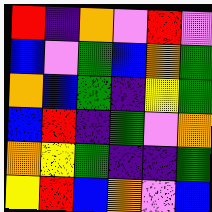[["red", "indigo", "orange", "violet", "red", "violet"], ["blue", "violet", "green", "blue", "orange", "green"], ["orange", "blue", "green", "indigo", "yellow", "green"], ["blue", "red", "indigo", "green", "violet", "orange"], ["orange", "yellow", "green", "indigo", "indigo", "green"], ["yellow", "red", "blue", "orange", "violet", "blue"]]